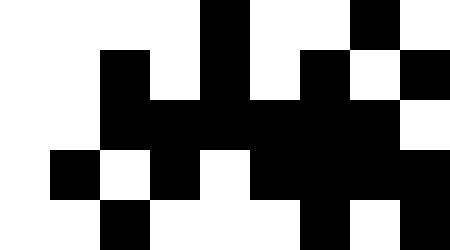[["white", "white", "white", "white", "black", "white", "white", "black", "white"], ["white", "white", "black", "white", "black", "white", "black", "white", "black"], ["white", "white", "black", "black", "black", "black", "black", "black", "white"], ["white", "black", "white", "black", "white", "black", "black", "black", "black"], ["white", "white", "black", "white", "white", "white", "black", "white", "black"]]